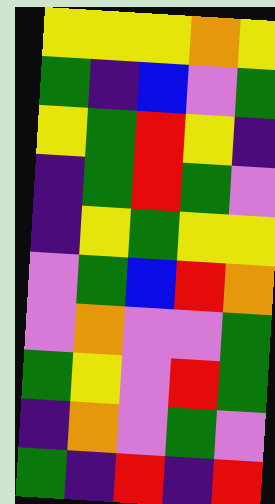[["yellow", "yellow", "yellow", "orange", "yellow"], ["green", "indigo", "blue", "violet", "green"], ["yellow", "green", "red", "yellow", "indigo"], ["indigo", "green", "red", "green", "violet"], ["indigo", "yellow", "green", "yellow", "yellow"], ["violet", "green", "blue", "red", "orange"], ["violet", "orange", "violet", "violet", "green"], ["green", "yellow", "violet", "red", "green"], ["indigo", "orange", "violet", "green", "violet"], ["green", "indigo", "red", "indigo", "red"]]